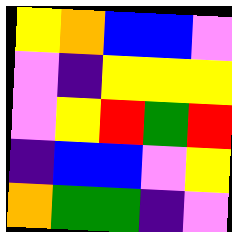[["yellow", "orange", "blue", "blue", "violet"], ["violet", "indigo", "yellow", "yellow", "yellow"], ["violet", "yellow", "red", "green", "red"], ["indigo", "blue", "blue", "violet", "yellow"], ["orange", "green", "green", "indigo", "violet"]]